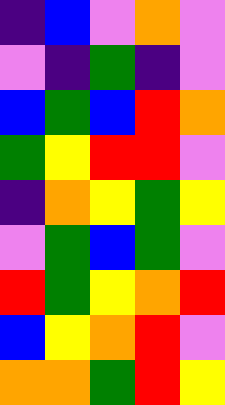[["indigo", "blue", "violet", "orange", "violet"], ["violet", "indigo", "green", "indigo", "violet"], ["blue", "green", "blue", "red", "orange"], ["green", "yellow", "red", "red", "violet"], ["indigo", "orange", "yellow", "green", "yellow"], ["violet", "green", "blue", "green", "violet"], ["red", "green", "yellow", "orange", "red"], ["blue", "yellow", "orange", "red", "violet"], ["orange", "orange", "green", "red", "yellow"]]